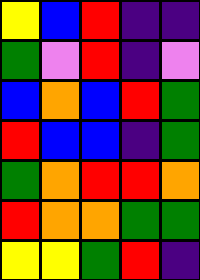[["yellow", "blue", "red", "indigo", "indigo"], ["green", "violet", "red", "indigo", "violet"], ["blue", "orange", "blue", "red", "green"], ["red", "blue", "blue", "indigo", "green"], ["green", "orange", "red", "red", "orange"], ["red", "orange", "orange", "green", "green"], ["yellow", "yellow", "green", "red", "indigo"]]